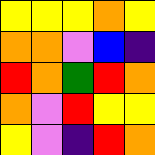[["yellow", "yellow", "yellow", "orange", "yellow"], ["orange", "orange", "violet", "blue", "indigo"], ["red", "orange", "green", "red", "orange"], ["orange", "violet", "red", "yellow", "yellow"], ["yellow", "violet", "indigo", "red", "orange"]]